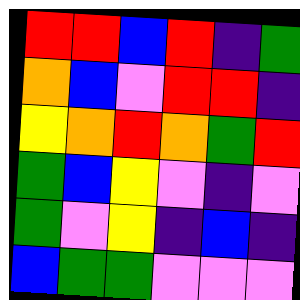[["red", "red", "blue", "red", "indigo", "green"], ["orange", "blue", "violet", "red", "red", "indigo"], ["yellow", "orange", "red", "orange", "green", "red"], ["green", "blue", "yellow", "violet", "indigo", "violet"], ["green", "violet", "yellow", "indigo", "blue", "indigo"], ["blue", "green", "green", "violet", "violet", "violet"]]